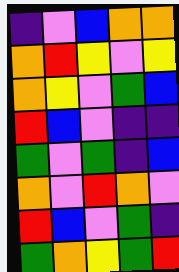[["indigo", "violet", "blue", "orange", "orange"], ["orange", "red", "yellow", "violet", "yellow"], ["orange", "yellow", "violet", "green", "blue"], ["red", "blue", "violet", "indigo", "indigo"], ["green", "violet", "green", "indigo", "blue"], ["orange", "violet", "red", "orange", "violet"], ["red", "blue", "violet", "green", "indigo"], ["green", "orange", "yellow", "green", "red"]]